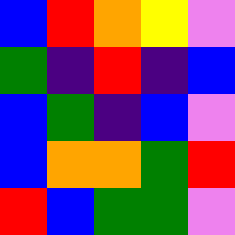[["blue", "red", "orange", "yellow", "violet"], ["green", "indigo", "red", "indigo", "blue"], ["blue", "green", "indigo", "blue", "violet"], ["blue", "orange", "orange", "green", "red"], ["red", "blue", "green", "green", "violet"]]